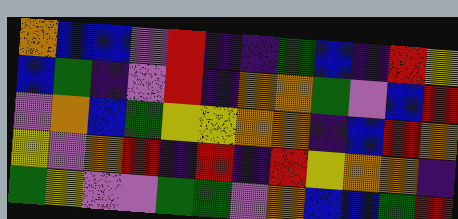[["orange", "blue", "blue", "violet", "red", "indigo", "indigo", "green", "blue", "indigo", "red", "yellow"], ["blue", "green", "indigo", "violet", "red", "indigo", "orange", "orange", "green", "violet", "blue", "red"], ["violet", "orange", "blue", "green", "yellow", "yellow", "orange", "orange", "indigo", "blue", "red", "orange"], ["yellow", "violet", "orange", "red", "indigo", "red", "indigo", "red", "yellow", "orange", "orange", "indigo"], ["green", "yellow", "violet", "violet", "green", "green", "violet", "orange", "blue", "blue", "green", "red"]]